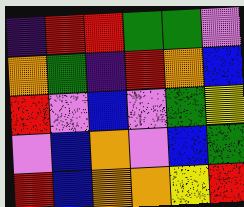[["indigo", "red", "red", "green", "green", "violet"], ["orange", "green", "indigo", "red", "orange", "blue"], ["red", "violet", "blue", "violet", "green", "yellow"], ["violet", "blue", "orange", "violet", "blue", "green"], ["red", "blue", "orange", "orange", "yellow", "red"]]